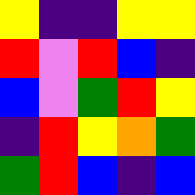[["yellow", "indigo", "indigo", "yellow", "yellow"], ["red", "violet", "red", "blue", "indigo"], ["blue", "violet", "green", "red", "yellow"], ["indigo", "red", "yellow", "orange", "green"], ["green", "red", "blue", "indigo", "blue"]]